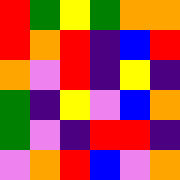[["red", "green", "yellow", "green", "orange", "orange"], ["red", "orange", "red", "indigo", "blue", "red"], ["orange", "violet", "red", "indigo", "yellow", "indigo"], ["green", "indigo", "yellow", "violet", "blue", "orange"], ["green", "violet", "indigo", "red", "red", "indigo"], ["violet", "orange", "red", "blue", "violet", "orange"]]